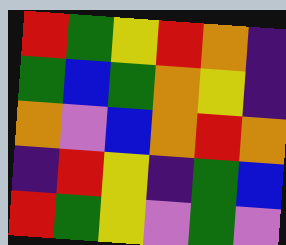[["red", "green", "yellow", "red", "orange", "indigo"], ["green", "blue", "green", "orange", "yellow", "indigo"], ["orange", "violet", "blue", "orange", "red", "orange"], ["indigo", "red", "yellow", "indigo", "green", "blue"], ["red", "green", "yellow", "violet", "green", "violet"]]